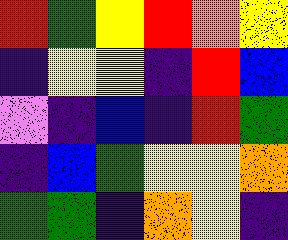[["red", "green", "yellow", "red", "orange", "yellow"], ["indigo", "yellow", "yellow", "indigo", "red", "blue"], ["violet", "indigo", "blue", "indigo", "red", "green"], ["indigo", "blue", "green", "yellow", "yellow", "orange"], ["green", "green", "indigo", "orange", "yellow", "indigo"]]